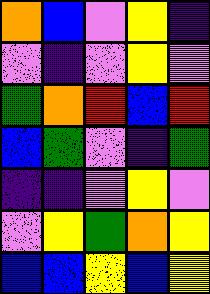[["orange", "blue", "violet", "yellow", "indigo"], ["violet", "indigo", "violet", "yellow", "violet"], ["green", "orange", "red", "blue", "red"], ["blue", "green", "violet", "indigo", "green"], ["indigo", "indigo", "violet", "yellow", "violet"], ["violet", "yellow", "green", "orange", "yellow"], ["blue", "blue", "yellow", "blue", "yellow"]]